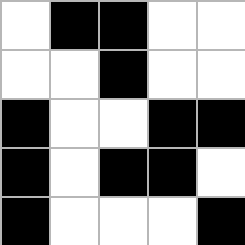[["white", "black", "black", "white", "white"], ["white", "white", "black", "white", "white"], ["black", "white", "white", "black", "black"], ["black", "white", "black", "black", "white"], ["black", "white", "white", "white", "black"]]